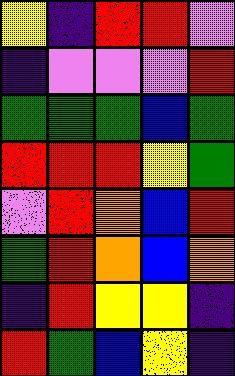[["yellow", "indigo", "red", "red", "violet"], ["indigo", "violet", "violet", "violet", "red"], ["green", "green", "green", "blue", "green"], ["red", "red", "red", "yellow", "green"], ["violet", "red", "orange", "blue", "red"], ["green", "red", "orange", "blue", "orange"], ["indigo", "red", "yellow", "yellow", "indigo"], ["red", "green", "blue", "yellow", "indigo"]]